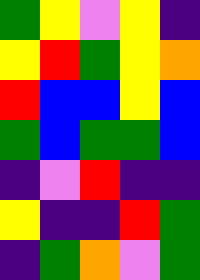[["green", "yellow", "violet", "yellow", "indigo"], ["yellow", "red", "green", "yellow", "orange"], ["red", "blue", "blue", "yellow", "blue"], ["green", "blue", "green", "green", "blue"], ["indigo", "violet", "red", "indigo", "indigo"], ["yellow", "indigo", "indigo", "red", "green"], ["indigo", "green", "orange", "violet", "green"]]